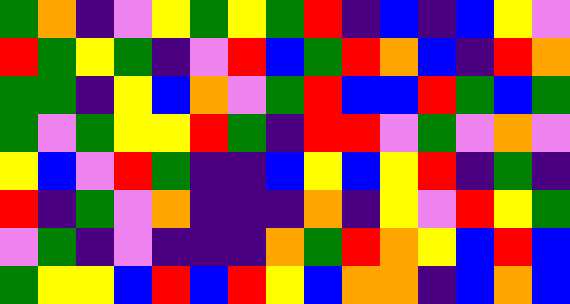[["green", "orange", "indigo", "violet", "yellow", "green", "yellow", "green", "red", "indigo", "blue", "indigo", "blue", "yellow", "violet"], ["red", "green", "yellow", "green", "indigo", "violet", "red", "blue", "green", "red", "orange", "blue", "indigo", "red", "orange"], ["green", "green", "indigo", "yellow", "blue", "orange", "violet", "green", "red", "blue", "blue", "red", "green", "blue", "green"], ["green", "violet", "green", "yellow", "yellow", "red", "green", "indigo", "red", "red", "violet", "green", "violet", "orange", "violet"], ["yellow", "blue", "violet", "red", "green", "indigo", "indigo", "blue", "yellow", "blue", "yellow", "red", "indigo", "green", "indigo"], ["red", "indigo", "green", "violet", "orange", "indigo", "indigo", "indigo", "orange", "indigo", "yellow", "violet", "red", "yellow", "green"], ["violet", "green", "indigo", "violet", "indigo", "indigo", "indigo", "orange", "green", "red", "orange", "yellow", "blue", "red", "blue"], ["green", "yellow", "yellow", "blue", "red", "blue", "red", "yellow", "blue", "orange", "orange", "indigo", "blue", "orange", "blue"]]